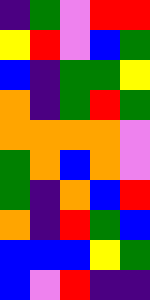[["indigo", "green", "violet", "red", "red"], ["yellow", "red", "violet", "blue", "green"], ["blue", "indigo", "green", "green", "yellow"], ["orange", "indigo", "green", "red", "green"], ["orange", "orange", "orange", "orange", "violet"], ["green", "orange", "blue", "orange", "violet"], ["green", "indigo", "orange", "blue", "red"], ["orange", "indigo", "red", "green", "blue"], ["blue", "blue", "blue", "yellow", "green"], ["blue", "violet", "red", "indigo", "indigo"]]